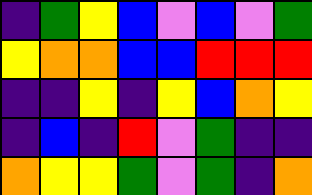[["indigo", "green", "yellow", "blue", "violet", "blue", "violet", "green"], ["yellow", "orange", "orange", "blue", "blue", "red", "red", "red"], ["indigo", "indigo", "yellow", "indigo", "yellow", "blue", "orange", "yellow"], ["indigo", "blue", "indigo", "red", "violet", "green", "indigo", "indigo"], ["orange", "yellow", "yellow", "green", "violet", "green", "indigo", "orange"]]